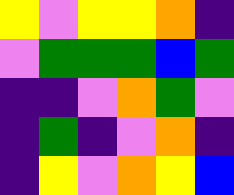[["yellow", "violet", "yellow", "yellow", "orange", "indigo"], ["violet", "green", "green", "green", "blue", "green"], ["indigo", "indigo", "violet", "orange", "green", "violet"], ["indigo", "green", "indigo", "violet", "orange", "indigo"], ["indigo", "yellow", "violet", "orange", "yellow", "blue"]]